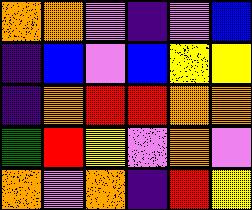[["orange", "orange", "violet", "indigo", "violet", "blue"], ["indigo", "blue", "violet", "blue", "yellow", "yellow"], ["indigo", "orange", "red", "red", "orange", "orange"], ["green", "red", "yellow", "violet", "orange", "violet"], ["orange", "violet", "orange", "indigo", "red", "yellow"]]